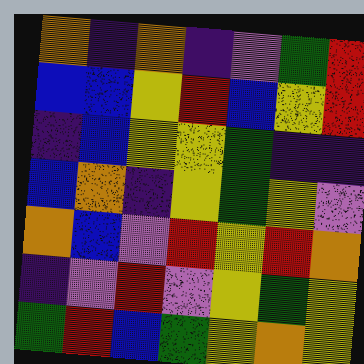[["orange", "indigo", "orange", "indigo", "violet", "green", "red"], ["blue", "blue", "yellow", "red", "blue", "yellow", "red"], ["indigo", "blue", "yellow", "yellow", "green", "indigo", "indigo"], ["blue", "orange", "indigo", "yellow", "green", "yellow", "violet"], ["orange", "blue", "violet", "red", "yellow", "red", "orange"], ["indigo", "violet", "red", "violet", "yellow", "green", "yellow"], ["green", "red", "blue", "green", "yellow", "orange", "yellow"]]